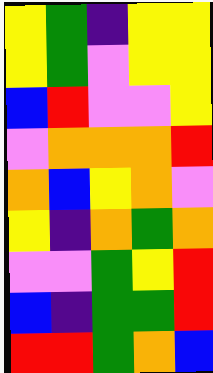[["yellow", "green", "indigo", "yellow", "yellow"], ["yellow", "green", "violet", "yellow", "yellow"], ["blue", "red", "violet", "violet", "yellow"], ["violet", "orange", "orange", "orange", "red"], ["orange", "blue", "yellow", "orange", "violet"], ["yellow", "indigo", "orange", "green", "orange"], ["violet", "violet", "green", "yellow", "red"], ["blue", "indigo", "green", "green", "red"], ["red", "red", "green", "orange", "blue"]]